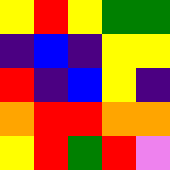[["yellow", "red", "yellow", "green", "green"], ["indigo", "blue", "indigo", "yellow", "yellow"], ["red", "indigo", "blue", "yellow", "indigo"], ["orange", "red", "red", "orange", "orange"], ["yellow", "red", "green", "red", "violet"]]